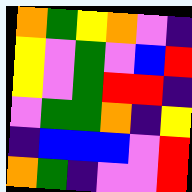[["orange", "green", "yellow", "orange", "violet", "indigo"], ["yellow", "violet", "green", "violet", "blue", "red"], ["yellow", "violet", "green", "red", "red", "indigo"], ["violet", "green", "green", "orange", "indigo", "yellow"], ["indigo", "blue", "blue", "blue", "violet", "red"], ["orange", "green", "indigo", "violet", "violet", "red"]]